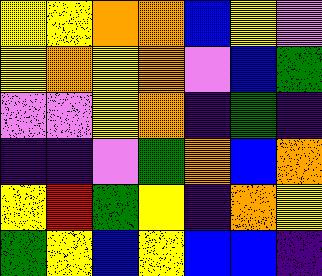[["yellow", "yellow", "orange", "orange", "blue", "yellow", "violet"], ["yellow", "orange", "yellow", "orange", "violet", "blue", "green"], ["violet", "violet", "yellow", "orange", "indigo", "green", "indigo"], ["indigo", "indigo", "violet", "green", "orange", "blue", "orange"], ["yellow", "red", "green", "yellow", "indigo", "orange", "yellow"], ["green", "yellow", "blue", "yellow", "blue", "blue", "indigo"]]